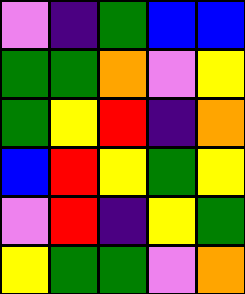[["violet", "indigo", "green", "blue", "blue"], ["green", "green", "orange", "violet", "yellow"], ["green", "yellow", "red", "indigo", "orange"], ["blue", "red", "yellow", "green", "yellow"], ["violet", "red", "indigo", "yellow", "green"], ["yellow", "green", "green", "violet", "orange"]]